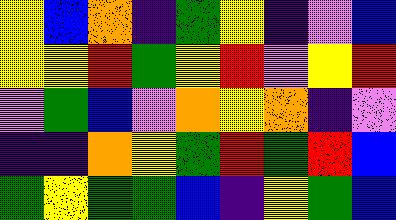[["yellow", "blue", "orange", "indigo", "green", "yellow", "indigo", "violet", "blue"], ["yellow", "yellow", "red", "green", "yellow", "red", "violet", "yellow", "red"], ["violet", "green", "blue", "violet", "orange", "yellow", "orange", "indigo", "violet"], ["indigo", "indigo", "orange", "yellow", "green", "red", "green", "red", "blue"], ["green", "yellow", "green", "green", "blue", "indigo", "yellow", "green", "blue"]]